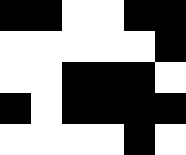[["black", "black", "white", "white", "black", "black"], ["white", "white", "white", "white", "white", "black"], ["white", "white", "black", "black", "black", "white"], ["black", "white", "black", "black", "black", "black"], ["white", "white", "white", "white", "black", "white"]]